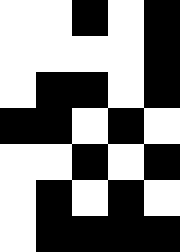[["white", "white", "black", "white", "black"], ["white", "white", "white", "white", "black"], ["white", "black", "black", "white", "black"], ["black", "black", "white", "black", "white"], ["white", "white", "black", "white", "black"], ["white", "black", "white", "black", "white"], ["white", "black", "black", "black", "black"]]